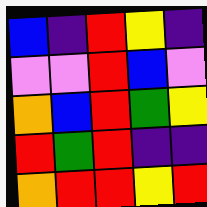[["blue", "indigo", "red", "yellow", "indigo"], ["violet", "violet", "red", "blue", "violet"], ["orange", "blue", "red", "green", "yellow"], ["red", "green", "red", "indigo", "indigo"], ["orange", "red", "red", "yellow", "red"]]